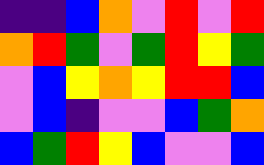[["indigo", "indigo", "blue", "orange", "violet", "red", "violet", "red"], ["orange", "red", "green", "violet", "green", "red", "yellow", "green"], ["violet", "blue", "yellow", "orange", "yellow", "red", "red", "blue"], ["violet", "blue", "indigo", "violet", "violet", "blue", "green", "orange"], ["blue", "green", "red", "yellow", "blue", "violet", "violet", "blue"]]